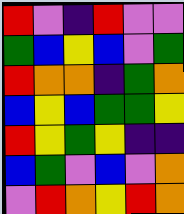[["red", "violet", "indigo", "red", "violet", "violet"], ["green", "blue", "yellow", "blue", "violet", "green"], ["red", "orange", "orange", "indigo", "green", "orange"], ["blue", "yellow", "blue", "green", "green", "yellow"], ["red", "yellow", "green", "yellow", "indigo", "indigo"], ["blue", "green", "violet", "blue", "violet", "orange"], ["violet", "red", "orange", "yellow", "red", "orange"]]